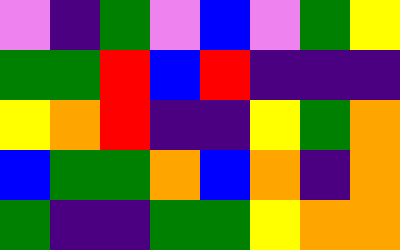[["violet", "indigo", "green", "violet", "blue", "violet", "green", "yellow"], ["green", "green", "red", "blue", "red", "indigo", "indigo", "indigo"], ["yellow", "orange", "red", "indigo", "indigo", "yellow", "green", "orange"], ["blue", "green", "green", "orange", "blue", "orange", "indigo", "orange"], ["green", "indigo", "indigo", "green", "green", "yellow", "orange", "orange"]]